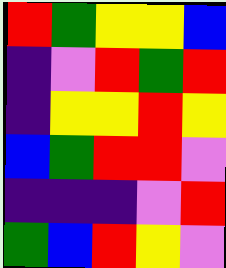[["red", "green", "yellow", "yellow", "blue"], ["indigo", "violet", "red", "green", "red"], ["indigo", "yellow", "yellow", "red", "yellow"], ["blue", "green", "red", "red", "violet"], ["indigo", "indigo", "indigo", "violet", "red"], ["green", "blue", "red", "yellow", "violet"]]